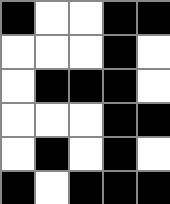[["black", "white", "white", "black", "black"], ["white", "white", "white", "black", "white"], ["white", "black", "black", "black", "white"], ["white", "white", "white", "black", "black"], ["white", "black", "white", "black", "white"], ["black", "white", "black", "black", "black"]]